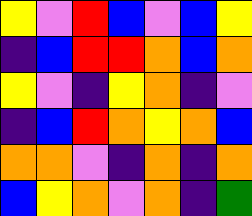[["yellow", "violet", "red", "blue", "violet", "blue", "yellow"], ["indigo", "blue", "red", "red", "orange", "blue", "orange"], ["yellow", "violet", "indigo", "yellow", "orange", "indigo", "violet"], ["indigo", "blue", "red", "orange", "yellow", "orange", "blue"], ["orange", "orange", "violet", "indigo", "orange", "indigo", "orange"], ["blue", "yellow", "orange", "violet", "orange", "indigo", "green"]]